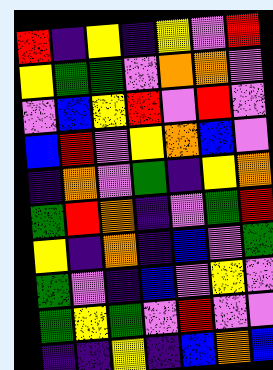[["red", "indigo", "yellow", "indigo", "yellow", "violet", "red"], ["yellow", "green", "green", "violet", "orange", "orange", "violet"], ["violet", "blue", "yellow", "red", "violet", "red", "violet"], ["blue", "red", "violet", "yellow", "orange", "blue", "violet"], ["indigo", "orange", "violet", "green", "indigo", "yellow", "orange"], ["green", "red", "orange", "indigo", "violet", "green", "red"], ["yellow", "indigo", "orange", "indigo", "blue", "violet", "green"], ["green", "violet", "indigo", "blue", "violet", "yellow", "violet"], ["green", "yellow", "green", "violet", "red", "violet", "violet"], ["indigo", "indigo", "yellow", "indigo", "blue", "orange", "blue"]]